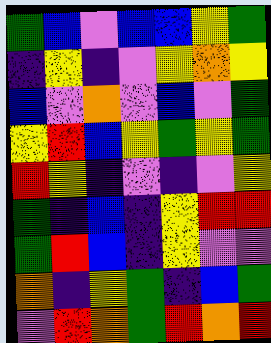[["green", "blue", "violet", "blue", "blue", "yellow", "green"], ["indigo", "yellow", "indigo", "violet", "yellow", "orange", "yellow"], ["blue", "violet", "orange", "violet", "blue", "violet", "green"], ["yellow", "red", "blue", "yellow", "green", "yellow", "green"], ["red", "yellow", "indigo", "violet", "indigo", "violet", "yellow"], ["green", "indigo", "blue", "indigo", "yellow", "red", "red"], ["green", "red", "blue", "indigo", "yellow", "violet", "violet"], ["orange", "indigo", "yellow", "green", "indigo", "blue", "green"], ["violet", "red", "orange", "green", "red", "orange", "red"]]